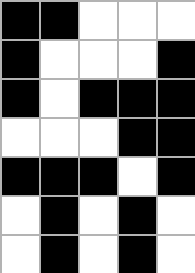[["black", "black", "white", "white", "white"], ["black", "white", "white", "white", "black"], ["black", "white", "black", "black", "black"], ["white", "white", "white", "black", "black"], ["black", "black", "black", "white", "black"], ["white", "black", "white", "black", "white"], ["white", "black", "white", "black", "white"]]